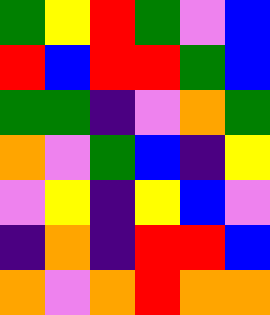[["green", "yellow", "red", "green", "violet", "blue"], ["red", "blue", "red", "red", "green", "blue"], ["green", "green", "indigo", "violet", "orange", "green"], ["orange", "violet", "green", "blue", "indigo", "yellow"], ["violet", "yellow", "indigo", "yellow", "blue", "violet"], ["indigo", "orange", "indigo", "red", "red", "blue"], ["orange", "violet", "orange", "red", "orange", "orange"]]